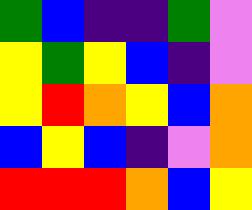[["green", "blue", "indigo", "indigo", "green", "violet"], ["yellow", "green", "yellow", "blue", "indigo", "violet"], ["yellow", "red", "orange", "yellow", "blue", "orange"], ["blue", "yellow", "blue", "indigo", "violet", "orange"], ["red", "red", "red", "orange", "blue", "yellow"]]